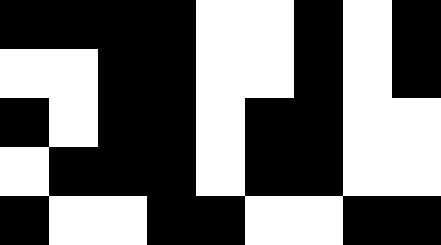[["black", "black", "black", "black", "white", "white", "black", "white", "black"], ["white", "white", "black", "black", "white", "white", "black", "white", "black"], ["black", "white", "black", "black", "white", "black", "black", "white", "white"], ["white", "black", "black", "black", "white", "black", "black", "white", "white"], ["black", "white", "white", "black", "black", "white", "white", "black", "black"]]